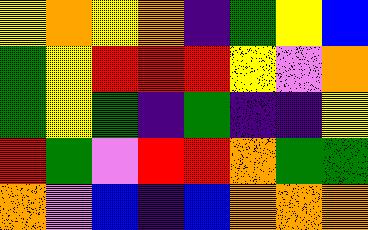[["yellow", "orange", "yellow", "orange", "indigo", "green", "yellow", "blue"], ["green", "yellow", "red", "red", "red", "yellow", "violet", "orange"], ["green", "yellow", "green", "indigo", "green", "indigo", "indigo", "yellow"], ["red", "green", "violet", "red", "red", "orange", "green", "green"], ["orange", "violet", "blue", "indigo", "blue", "orange", "orange", "orange"]]